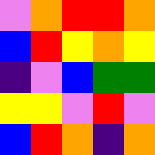[["violet", "orange", "red", "red", "orange"], ["blue", "red", "yellow", "orange", "yellow"], ["indigo", "violet", "blue", "green", "green"], ["yellow", "yellow", "violet", "red", "violet"], ["blue", "red", "orange", "indigo", "orange"]]